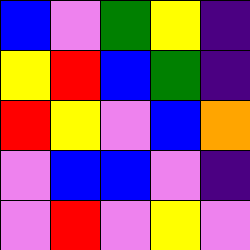[["blue", "violet", "green", "yellow", "indigo"], ["yellow", "red", "blue", "green", "indigo"], ["red", "yellow", "violet", "blue", "orange"], ["violet", "blue", "blue", "violet", "indigo"], ["violet", "red", "violet", "yellow", "violet"]]